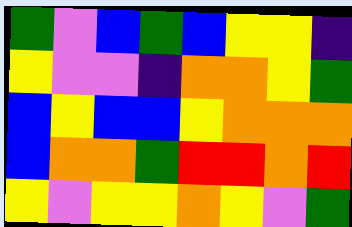[["green", "violet", "blue", "green", "blue", "yellow", "yellow", "indigo"], ["yellow", "violet", "violet", "indigo", "orange", "orange", "yellow", "green"], ["blue", "yellow", "blue", "blue", "yellow", "orange", "orange", "orange"], ["blue", "orange", "orange", "green", "red", "red", "orange", "red"], ["yellow", "violet", "yellow", "yellow", "orange", "yellow", "violet", "green"]]